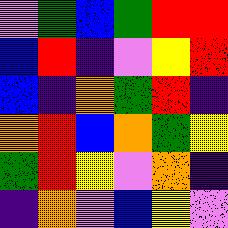[["violet", "green", "blue", "green", "red", "red"], ["blue", "red", "indigo", "violet", "yellow", "red"], ["blue", "indigo", "orange", "green", "red", "indigo"], ["orange", "red", "blue", "orange", "green", "yellow"], ["green", "red", "yellow", "violet", "orange", "indigo"], ["indigo", "orange", "violet", "blue", "yellow", "violet"]]